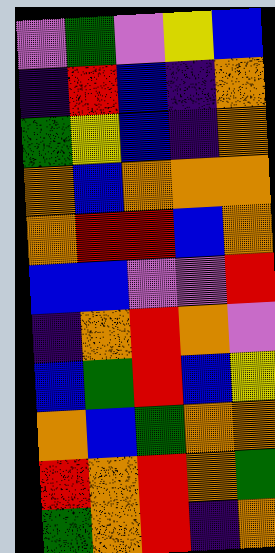[["violet", "green", "violet", "yellow", "blue"], ["indigo", "red", "blue", "indigo", "orange"], ["green", "yellow", "blue", "indigo", "orange"], ["orange", "blue", "orange", "orange", "orange"], ["orange", "red", "red", "blue", "orange"], ["blue", "blue", "violet", "violet", "red"], ["indigo", "orange", "red", "orange", "violet"], ["blue", "green", "red", "blue", "yellow"], ["orange", "blue", "green", "orange", "orange"], ["red", "orange", "red", "orange", "green"], ["green", "orange", "red", "indigo", "orange"]]